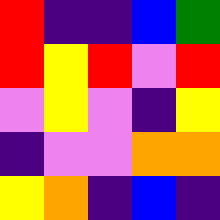[["red", "indigo", "indigo", "blue", "green"], ["red", "yellow", "red", "violet", "red"], ["violet", "yellow", "violet", "indigo", "yellow"], ["indigo", "violet", "violet", "orange", "orange"], ["yellow", "orange", "indigo", "blue", "indigo"]]